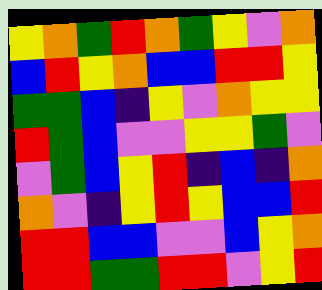[["yellow", "orange", "green", "red", "orange", "green", "yellow", "violet", "orange"], ["blue", "red", "yellow", "orange", "blue", "blue", "red", "red", "yellow"], ["green", "green", "blue", "indigo", "yellow", "violet", "orange", "yellow", "yellow"], ["red", "green", "blue", "violet", "violet", "yellow", "yellow", "green", "violet"], ["violet", "green", "blue", "yellow", "red", "indigo", "blue", "indigo", "orange"], ["orange", "violet", "indigo", "yellow", "red", "yellow", "blue", "blue", "red"], ["red", "red", "blue", "blue", "violet", "violet", "blue", "yellow", "orange"], ["red", "red", "green", "green", "red", "red", "violet", "yellow", "red"]]